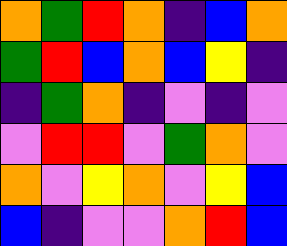[["orange", "green", "red", "orange", "indigo", "blue", "orange"], ["green", "red", "blue", "orange", "blue", "yellow", "indigo"], ["indigo", "green", "orange", "indigo", "violet", "indigo", "violet"], ["violet", "red", "red", "violet", "green", "orange", "violet"], ["orange", "violet", "yellow", "orange", "violet", "yellow", "blue"], ["blue", "indigo", "violet", "violet", "orange", "red", "blue"]]